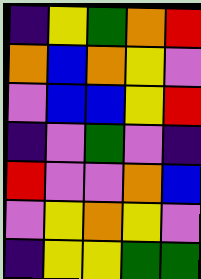[["indigo", "yellow", "green", "orange", "red"], ["orange", "blue", "orange", "yellow", "violet"], ["violet", "blue", "blue", "yellow", "red"], ["indigo", "violet", "green", "violet", "indigo"], ["red", "violet", "violet", "orange", "blue"], ["violet", "yellow", "orange", "yellow", "violet"], ["indigo", "yellow", "yellow", "green", "green"]]